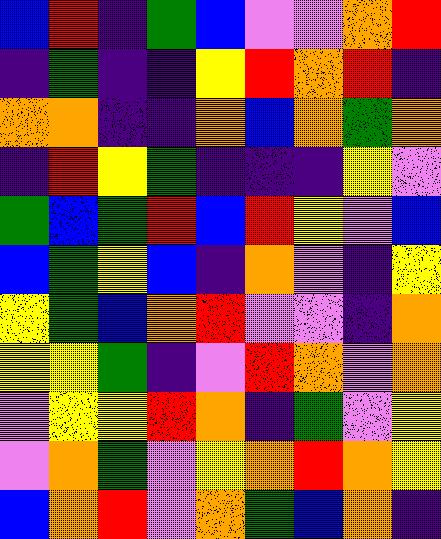[["blue", "red", "indigo", "green", "blue", "violet", "violet", "orange", "red"], ["indigo", "green", "indigo", "indigo", "yellow", "red", "orange", "red", "indigo"], ["orange", "orange", "indigo", "indigo", "orange", "blue", "orange", "green", "orange"], ["indigo", "red", "yellow", "green", "indigo", "indigo", "indigo", "yellow", "violet"], ["green", "blue", "green", "red", "blue", "red", "yellow", "violet", "blue"], ["blue", "green", "yellow", "blue", "indigo", "orange", "violet", "indigo", "yellow"], ["yellow", "green", "blue", "orange", "red", "violet", "violet", "indigo", "orange"], ["yellow", "yellow", "green", "indigo", "violet", "red", "orange", "violet", "orange"], ["violet", "yellow", "yellow", "red", "orange", "indigo", "green", "violet", "yellow"], ["violet", "orange", "green", "violet", "yellow", "orange", "red", "orange", "yellow"], ["blue", "orange", "red", "violet", "orange", "green", "blue", "orange", "indigo"]]